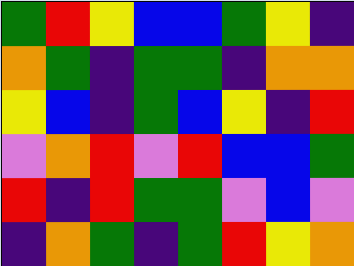[["green", "red", "yellow", "blue", "blue", "green", "yellow", "indigo"], ["orange", "green", "indigo", "green", "green", "indigo", "orange", "orange"], ["yellow", "blue", "indigo", "green", "blue", "yellow", "indigo", "red"], ["violet", "orange", "red", "violet", "red", "blue", "blue", "green"], ["red", "indigo", "red", "green", "green", "violet", "blue", "violet"], ["indigo", "orange", "green", "indigo", "green", "red", "yellow", "orange"]]